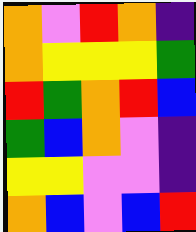[["orange", "violet", "red", "orange", "indigo"], ["orange", "yellow", "yellow", "yellow", "green"], ["red", "green", "orange", "red", "blue"], ["green", "blue", "orange", "violet", "indigo"], ["yellow", "yellow", "violet", "violet", "indigo"], ["orange", "blue", "violet", "blue", "red"]]